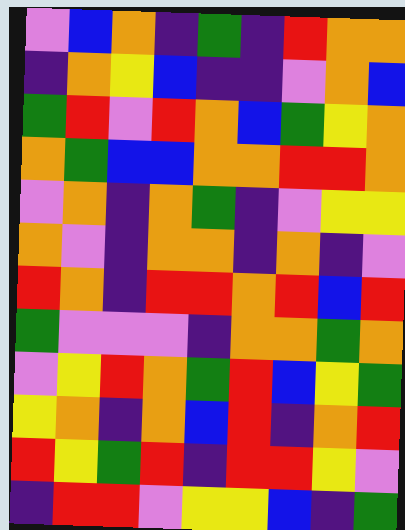[["violet", "blue", "orange", "indigo", "green", "indigo", "red", "orange", "orange"], ["indigo", "orange", "yellow", "blue", "indigo", "indigo", "violet", "orange", "blue"], ["green", "red", "violet", "red", "orange", "blue", "green", "yellow", "orange"], ["orange", "green", "blue", "blue", "orange", "orange", "red", "red", "orange"], ["violet", "orange", "indigo", "orange", "green", "indigo", "violet", "yellow", "yellow"], ["orange", "violet", "indigo", "orange", "orange", "indigo", "orange", "indigo", "violet"], ["red", "orange", "indigo", "red", "red", "orange", "red", "blue", "red"], ["green", "violet", "violet", "violet", "indigo", "orange", "orange", "green", "orange"], ["violet", "yellow", "red", "orange", "green", "red", "blue", "yellow", "green"], ["yellow", "orange", "indigo", "orange", "blue", "red", "indigo", "orange", "red"], ["red", "yellow", "green", "red", "indigo", "red", "red", "yellow", "violet"], ["indigo", "red", "red", "violet", "yellow", "yellow", "blue", "indigo", "green"]]